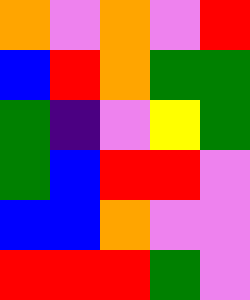[["orange", "violet", "orange", "violet", "red"], ["blue", "red", "orange", "green", "green"], ["green", "indigo", "violet", "yellow", "green"], ["green", "blue", "red", "red", "violet"], ["blue", "blue", "orange", "violet", "violet"], ["red", "red", "red", "green", "violet"]]